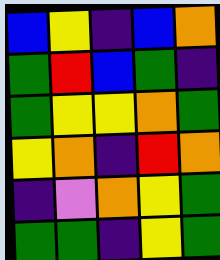[["blue", "yellow", "indigo", "blue", "orange"], ["green", "red", "blue", "green", "indigo"], ["green", "yellow", "yellow", "orange", "green"], ["yellow", "orange", "indigo", "red", "orange"], ["indigo", "violet", "orange", "yellow", "green"], ["green", "green", "indigo", "yellow", "green"]]